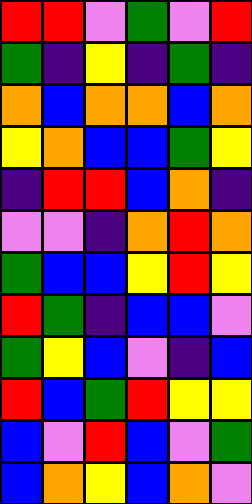[["red", "red", "violet", "green", "violet", "red"], ["green", "indigo", "yellow", "indigo", "green", "indigo"], ["orange", "blue", "orange", "orange", "blue", "orange"], ["yellow", "orange", "blue", "blue", "green", "yellow"], ["indigo", "red", "red", "blue", "orange", "indigo"], ["violet", "violet", "indigo", "orange", "red", "orange"], ["green", "blue", "blue", "yellow", "red", "yellow"], ["red", "green", "indigo", "blue", "blue", "violet"], ["green", "yellow", "blue", "violet", "indigo", "blue"], ["red", "blue", "green", "red", "yellow", "yellow"], ["blue", "violet", "red", "blue", "violet", "green"], ["blue", "orange", "yellow", "blue", "orange", "violet"]]